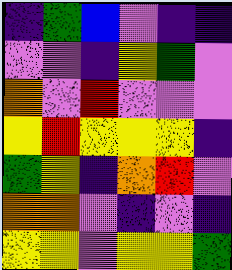[["indigo", "green", "blue", "violet", "indigo", "indigo"], ["violet", "violet", "indigo", "yellow", "green", "violet"], ["orange", "violet", "red", "violet", "violet", "violet"], ["yellow", "red", "yellow", "yellow", "yellow", "indigo"], ["green", "yellow", "indigo", "orange", "red", "violet"], ["orange", "orange", "violet", "indigo", "violet", "indigo"], ["yellow", "yellow", "violet", "yellow", "yellow", "green"]]